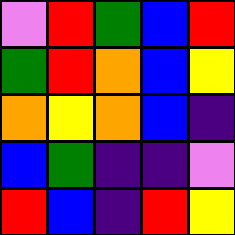[["violet", "red", "green", "blue", "red"], ["green", "red", "orange", "blue", "yellow"], ["orange", "yellow", "orange", "blue", "indigo"], ["blue", "green", "indigo", "indigo", "violet"], ["red", "blue", "indigo", "red", "yellow"]]